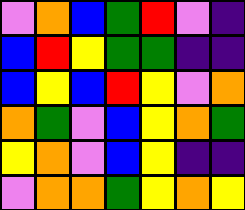[["violet", "orange", "blue", "green", "red", "violet", "indigo"], ["blue", "red", "yellow", "green", "green", "indigo", "indigo"], ["blue", "yellow", "blue", "red", "yellow", "violet", "orange"], ["orange", "green", "violet", "blue", "yellow", "orange", "green"], ["yellow", "orange", "violet", "blue", "yellow", "indigo", "indigo"], ["violet", "orange", "orange", "green", "yellow", "orange", "yellow"]]